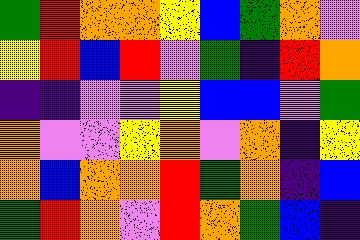[["green", "red", "orange", "orange", "yellow", "blue", "green", "orange", "violet"], ["yellow", "red", "blue", "red", "violet", "green", "indigo", "red", "orange"], ["indigo", "indigo", "violet", "violet", "yellow", "blue", "blue", "violet", "green"], ["orange", "violet", "violet", "yellow", "orange", "violet", "orange", "indigo", "yellow"], ["orange", "blue", "orange", "orange", "red", "green", "orange", "indigo", "blue"], ["green", "red", "orange", "violet", "red", "orange", "green", "blue", "indigo"]]